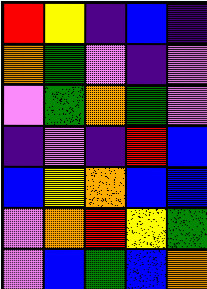[["red", "yellow", "indigo", "blue", "indigo"], ["orange", "green", "violet", "indigo", "violet"], ["violet", "green", "orange", "green", "violet"], ["indigo", "violet", "indigo", "red", "blue"], ["blue", "yellow", "orange", "blue", "blue"], ["violet", "orange", "red", "yellow", "green"], ["violet", "blue", "green", "blue", "orange"]]